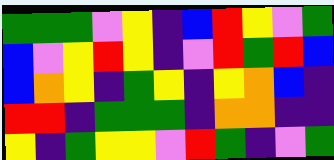[["green", "green", "green", "violet", "yellow", "indigo", "blue", "red", "yellow", "violet", "green"], ["blue", "violet", "yellow", "red", "yellow", "indigo", "violet", "red", "green", "red", "blue"], ["blue", "orange", "yellow", "indigo", "green", "yellow", "indigo", "yellow", "orange", "blue", "indigo"], ["red", "red", "indigo", "green", "green", "green", "indigo", "orange", "orange", "indigo", "indigo"], ["yellow", "indigo", "green", "yellow", "yellow", "violet", "red", "green", "indigo", "violet", "green"]]